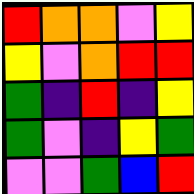[["red", "orange", "orange", "violet", "yellow"], ["yellow", "violet", "orange", "red", "red"], ["green", "indigo", "red", "indigo", "yellow"], ["green", "violet", "indigo", "yellow", "green"], ["violet", "violet", "green", "blue", "red"]]